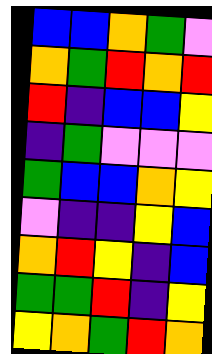[["blue", "blue", "orange", "green", "violet"], ["orange", "green", "red", "orange", "red"], ["red", "indigo", "blue", "blue", "yellow"], ["indigo", "green", "violet", "violet", "violet"], ["green", "blue", "blue", "orange", "yellow"], ["violet", "indigo", "indigo", "yellow", "blue"], ["orange", "red", "yellow", "indigo", "blue"], ["green", "green", "red", "indigo", "yellow"], ["yellow", "orange", "green", "red", "orange"]]